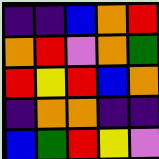[["indigo", "indigo", "blue", "orange", "red"], ["orange", "red", "violet", "orange", "green"], ["red", "yellow", "red", "blue", "orange"], ["indigo", "orange", "orange", "indigo", "indigo"], ["blue", "green", "red", "yellow", "violet"]]